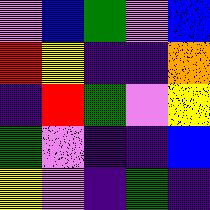[["violet", "blue", "green", "violet", "blue"], ["red", "yellow", "indigo", "indigo", "orange"], ["indigo", "red", "green", "violet", "yellow"], ["green", "violet", "indigo", "indigo", "blue"], ["yellow", "violet", "indigo", "green", "indigo"]]